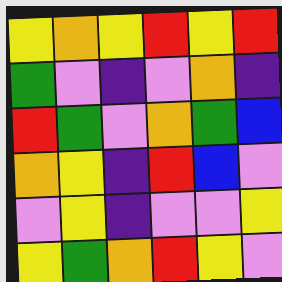[["yellow", "orange", "yellow", "red", "yellow", "red"], ["green", "violet", "indigo", "violet", "orange", "indigo"], ["red", "green", "violet", "orange", "green", "blue"], ["orange", "yellow", "indigo", "red", "blue", "violet"], ["violet", "yellow", "indigo", "violet", "violet", "yellow"], ["yellow", "green", "orange", "red", "yellow", "violet"]]